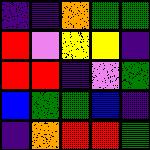[["indigo", "indigo", "orange", "green", "green"], ["red", "violet", "yellow", "yellow", "indigo"], ["red", "red", "indigo", "violet", "green"], ["blue", "green", "green", "blue", "indigo"], ["indigo", "orange", "red", "red", "green"]]